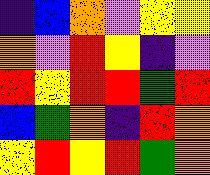[["indigo", "blue", "orange", "violet", "yellow", "yellow"], ["orange", "violet", "red", "yellow", "indigo", "violet"], ["red", "yellow", "red", "red", "green", "red"], ["blue", "green", "orange", "indigo", "red", "orange"], ["yellow", "red", "yellow", "red", "green", "orange"]]